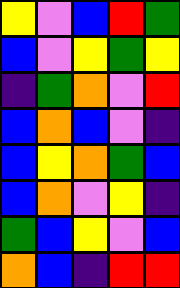[["yellow", "violet", "blue", "red", "green"], ["blue", "violet", "yellow", "green", "yellow"], ["indigo", "green", "orange", "violet", "red"], ["blue", "orange", "blue", "violet", "indigo"], ["blue", "yellow", "orange", "green", "blue"], ["blue", "orange", "violet", "yellow", "indigo"], ["green", "blue", "yellow", "violet", "blue"], ["orange", "blue", "indigo", "red", "red"]]